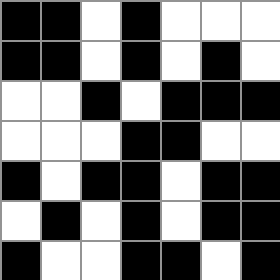[["black", "black", "white", "black", "white", "white", "white"], ["black", "black", "white", "black", "white", "black", "white"], ["white", "white", "black", "white", "black", "black", "black"], ["white", "white", "white", "black", "black", "white", "white"], ["black", "white", "black", "black", "white", "black", "black"], ["white", "black", "white", "black", "white", "black", "black"], ["black", "white", "white", "black", "black", "white", "black"]]